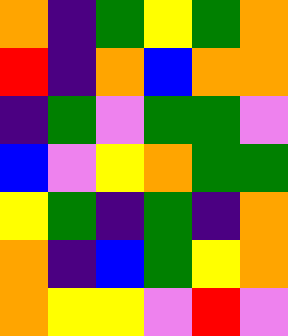[["orange", "indigo", "green", "yellow", "green", "orange"], ["red", "indigo", "orange", "blue", "orange", "orange"], ["indigo", "green", "violet", "green", "green", "violet"], ["blue", "violet", "yellow", "orange", "green", "green"], ["yellow", "green", "indigo", "green", "indigo", "orange"], ["orange", "indigo", "blue", "green", "yellow", "orange"], ["orange", "yellow", "yellow", "violet", "red", "violet"]]